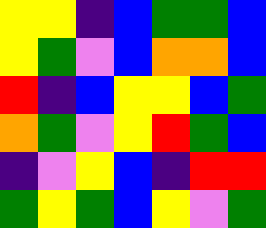[["yellow", "yellow", "indigo", "blue", "green", "green", "blue"], ["yellow", "green", "violet", "blue", "orange", "orange", "blue"], ["red", "indigo", "blue", "yellow", "yellow", "blue", "green"], ["orange", "green", "violet", "yellow", "red", "green", "blue"], ["indigo", "violet", "yellow", "blue", "indigo", "red", "red"], ["green", "yellow", "green", "blue", "yellow", "violet", "green"]]